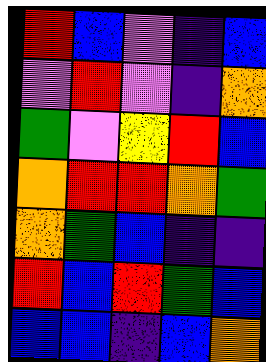[["red", "blue", "violet", "indigo", "blue"], ["violet", "red", "violet", "indigo", "orange"], ["green", "violet", "yellow", "red", "blue"], ["orange", "red", "red", "orange", "green"], ["orange", "green", "blue", "indigo", "indigo"], ["red", "blue", "red", "green", "blue"], ["blue", "blue", "indigo", "blue", "orange"]]